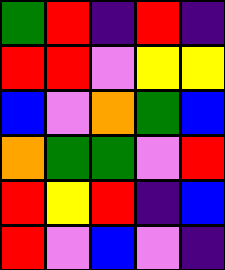[["green", "red", "indigo", "red", "indigo"], ["red", "red", "violet", "yellow", "yellow"], ["blue", "violet", "orange", "green", "blue"], ["orange", "green", "green", "violet", "red"], ["red", "yellow", "red", "indigo", "blue"], ["red", "violet", "blue", "violet", "indigo"]]